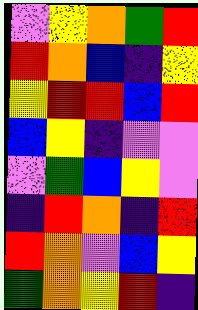[["violet", "yellow", "orange", "green", "red"], ["red", "orange", "blue", "indigo", "yellow"], ["yellow", "red", "red", "blue", "red"], ["blue", "yellow", "indigo", "violet", "violet"], ["violet", "green", "blue", "yellow", "violet"], ["indigo", "red", "orange", "indigo", "red"], ["red", "orange", "violet", "blue", "yellow"], ["green", "orange", "yellow", "red", "indigo"]]